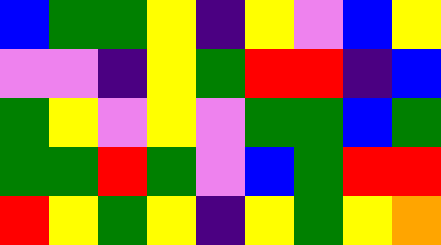[["blue", "green", "green", "yellow", "indigo", "yellow", "violet", "blue", "yellow"], ["violet", "violet", "indigo", "yellow", "green", "red", "red", "indigo", "blue"], ["green", "yellow", "violet", "yellow", "violet", "green", "green", "blue", "green"], ["green", "green", "red", "green", "violet", "blue", "green", "red", "red"], ["red", "yellow", "green", "yellow", "indigo", "yellow", "green", "yellow", "orange"]]